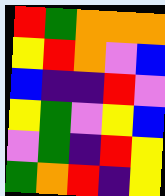[["red", "green", "orange", "orange", "orange"], ["yellow", "red", "orange", "violet", "blue"], ["blue", "indigo", "indigo", "red", "violet"], ["yellow", "green", "violet", "yellow", "blue"], ["violet", "green", "indigo", "red", "yellow"], ["green", "orange", "red", "indigo", "yellow"]]